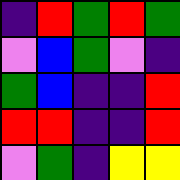[["indigo", "red", "green", "red", "green"], ["violet", "blue", "green", "violet", "indigo"], ["green", "blue", "indigo", "indigo", "red"], ["red", "red", "indigo", "indigo", "red"], ["violet", "green", "indigo", "yellow", "yellow"]]